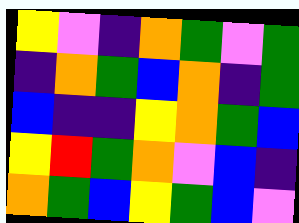[["yellow", "violet", "indigo", "orange", "green", "violet", "green"], ["indigo", "orange", "green", "blue", "orange", "indigo", "green"], ["blue", "indigo", "indigo", "yellow", "orange", "green", "blue"], ["yellow", "red", "green", "orange", "violet", "blue", "indigo"], ["orange", "green", "blue", "yellow", "green", "blue", "violet"]]